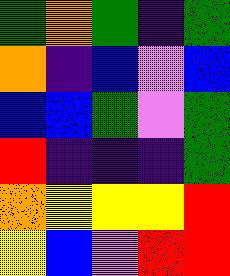[["green", "orange", "green", "indigo", "green"], ["orange", "indigo", "blue", "violet", "blue"], ["blue", "blue", "green", "violet", "green"], ["red", "indigo", "indigo", "indigo", "green"], ["orange", "yellow", "yellow", "yellow", "red"], ["yellow", "blue", "violet", "red", "red"]]